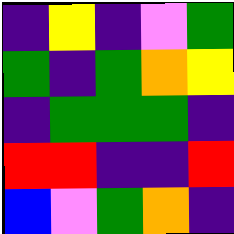[["indigo", "yellow", "indigo", "violet", "green"], ["green", "indigo", "green", "orange", "yellow"], ["indigo", "green", "green", "green", "indigo"], ["red", "red", "indigo", "indigo", "red"], ["blue", "violet", "green", "orange", "indigo"]]